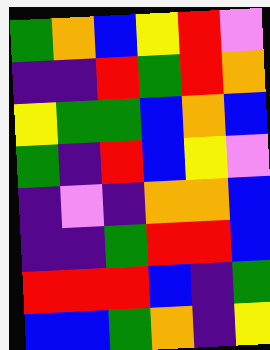[["green", "orange", "blue", "yellow", "red", "violet"], ["indigo", "indigo", "red", "green", "red", "orange"], ["yellow", "green", "green", "blue", "orange", "blue"], ["green", "indigo", "red", "blue", "yellow", "violet"], ["indigo", "violet", "indigo", "orange", "orange", "blue"], ["indigo", "indigo", "green", "red", "red", "blue"], ["red", "red", "red", "blue", "indigo", "green"], ["blue", "blue", "green", "orange", "indigo", "yellow"]]